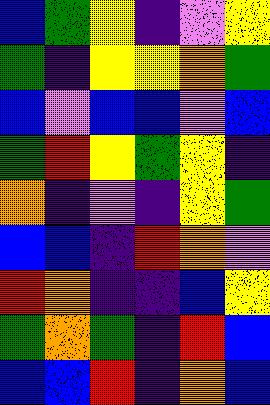[["blue", "green", "yellow", "indigo", "violet", "yellow"], ["green", "indigo", "yellow", "yellow", "orange", "green"], ["blue", "violet", "blue", "blue", "violet", "blue"], ["green", "red", "yellow", "green", "yellow", "indigo"], ["orange", "indigo", "violet", "indigo", "yellow", "green"], ["blue", "blue", "indigo", "red", "orange", "violet"], ["red", "orange", "indigo", "indigo", "blue", "yellow"], ["green", "orange", "green", "indigo", "red", "blue"], ["blue", "blue", "red", "indigo", "orange", "blue"]]